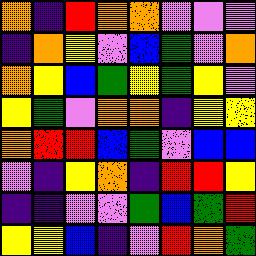[["orange", "indigo", "red", "orange", "orange", "violet", "violet", "violet"], ["indigo", "orange", "yellow", "violet", "blue", "green", "violet", "orange"], ["orange", "yellow", "blue", "green", "yellow", "green", "yellow", "violet"], ["yellow", "green", "violet", "orange", "orange", "indigo", "yellow", "yellow"], ["orange", "red", "red", "blue", "green", "violet", "blue", "blue"], ["violet", "indigo", "yellow", "orange", "indigo", "red", "red", "yellow"], ["indigo", "indigo", "violet", "violet", "green", "blue", "green", "red"], ["yellow", "yellow", "blue", "indigo", "violet", "red", "orange", "green"]]